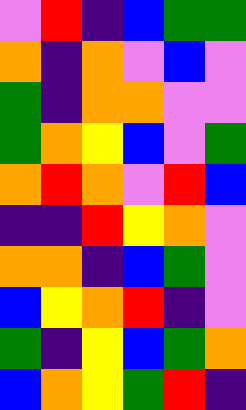[["violet", "red", "indigo", "blue", "green", "green"], ["orange", "indigo", "orange", "violet", "blue", "violet"], ["green", "indigo", "orange", "orange", "violet", "violet"], ["green", "orange", "yellow", "blue", "violet", "green"], ["orange", "red", "orange", "violet", "red", "blue"], ["indigo", "indigo", "red", "yellow", "orange", "violet"], ["orange", "orange", "indigo", "blue", "green", "violet"], ["blue", "yellow", "orange", "red", "indigo", "violet"], ["green", "indigo", "yellow", "blue", "green", "orange"], ["blue", "orange", "yellow", "green", "red", "indigo"]]